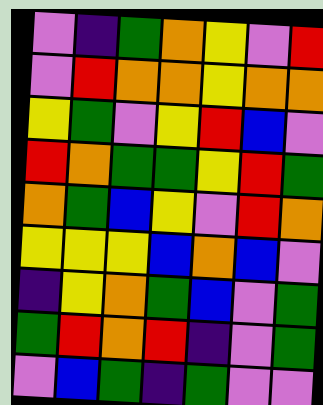[["violet", "indigo", "green", "orange", "yellow", "violet", "red"], ["violet", "red", "orange", "orange", "yellow", "orange", "orange"], ["yellow", "green", "violet", "yellow", "red", "blue", "violet"], ["red", "orange", "green", "green", "yellow", "red", "green"], ["orange", "green", "blue", "yellow", "violet", "red", "orange"], ["yellow", "yellow", "yellow", "blue", "orange", "blue", "violet"], ["indigo", "yellow", "orange", "green", "blue", "violet", "green"], ["green", "red", "orange", "red", "indigo", "violet", "green"], ["violet", "blue", "green", "indigo", "green", "violet", "violet"]]